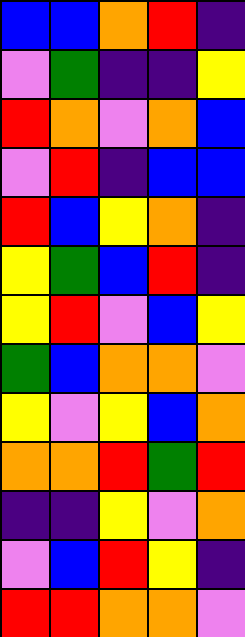[["blue", "blue", "orange", "red", "indigo"], ["violet", "green", "indigo", "indigo", "yellow"], ["red", "orange", "violet", "orange", "blue"], ["violet", "red", "indigo", "blue", "blue"], ["red", "blue", "yellow", "orange", "indigo"], ["yellow", "green", "blue", "red", "indigo"], ["yellow", "red", "violet", "blue", "yellow"], ["green", "blue", "orange", "orange", "violet"], ["yellow", "violet", "yellow", "blue", "orange"], ["orange", "orange", "red", "green", "red"], ["indigo", "indigo", "yellow", "violet", "orange"], ["violet", "blue", "red", "yellow", "indigo"], ["red", "red", "orange", "orange", "violet"]]